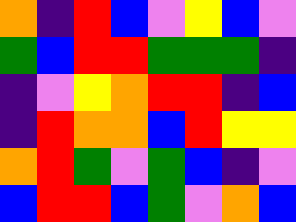[["orange", "indigo", "red", "blue", "violet", "yellow", "blue", "violet"], ["green", "blue", "red", "red", "green", "green", "green", "indigo"], ["indigo", "violet", "yellow", "orange", "red", "red", "indigo", "blue"], ["indigo", "red", "orange", "orange", "blue", "red", "yellow", "yellow"], ["orange", "red", "green", "violet", "green", "blue", "indigo", "violet"], ["blue", "red", "red", "blue", "green", "violet", "orange", "blue"]]